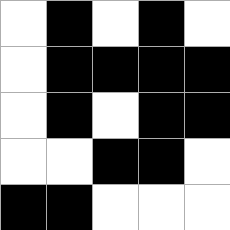[["white", "black", "white", "black", "white"], ["white", "black", "black", "black", "black"], ["white", "black", "white", "black", "black"], ["white", "white", "black", "black", "white"], ["black", "black", "white", "white", "white"]]